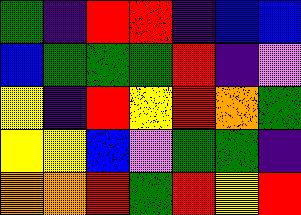[["green", "indigo", "red", "red", "indigo", "blue", "blue"], ["blue", "green", "green", "green", "red", "indigo", "violet"], ["yellow", "indigo", "red", "yellow", "red", "orange", "green"], ["yellow", "yellow", "blue", "violet", "green", "green", "indigo"], ["orange", "orange", "red", "green", "red", "yellow", "red"]]